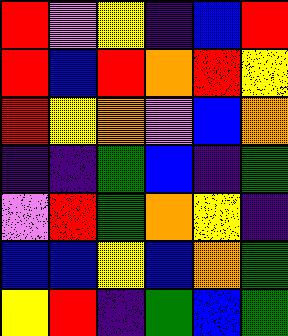[["red", "violet", "yellow", "indigo", "blue", "red"], ["red", "blue", "red", "orange", "red", "yellow"], ["red", "yellow", "orange", "violet", "blue", "orange"], ["indigo", "indigo", "green", "blue", "indigo", "green"], ["violet", "red", "green", "orange", "yellow", "indigo"], ["blue", "blue", "yellow", "blue", "orange", "green"], ["yellow", "red", "indigo", "green", "blue", "green"]]